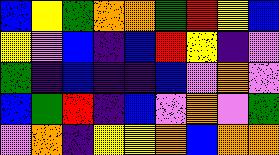[["blue", "yellow", "green", "orange", "orange", "green", "red", "yellow", "blue"], ["yellow", "violet", "blue", "indigo", "blue", "red", "yellow", "indigo", "violet"], ["green", "indigo", "blue", "indigo", "indigo", "blue", "violet", "orange", "violet"], ["blue", "green", "red", "indigo", "blue", "violet", "orange", "violet", "green"], ["violet", "orange", "indigo", "yellow", "yellow", "orange", "blue", "orange", "orange"]]